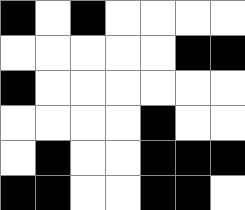[["black", "white", "black", "white", "white", "white", "white"], ["white", "white", "white", "white", "white", "black", "black"], ["black", "white", "white", "white", "white", "white", "white"], ["white", "white", "white", "white", "black", "white", "white"], ["white", "black", "white", "white", "black", "black", "black"], ["black", "black", "white", "white", "black", "black", "white"]]